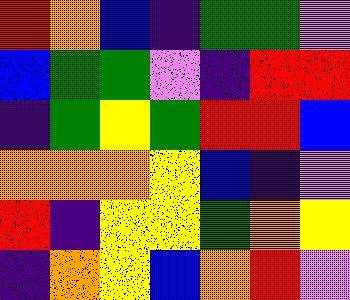[["red", "orange", "blue", "indigo", "green", "green", "violet"], ["blue", "green", "green", "violet", "indigo", "red", "red"], ["indigo", "green", "yellow", "green", "red", "red", "blue"], ["orange", "orange", "orange", "yellow", "blue", "indigo", "violet"], ["red", "indigo", "yellow", "yellow", "green", "orange", "yellow"], ["indigo", "orange", "yellow", "blue", "orange", "red", "violet"]]